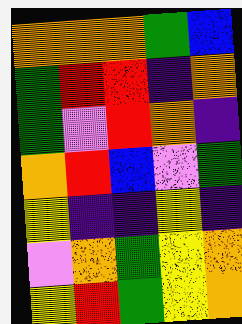[["orange", "orange", "orange", "green", "blue"], ["green", "red", "red", "indigo", "orange"], ["green", "violet", "red", "orange", "indigo"], ["orange", "red", "blue", "violet", "green"], ["yellow", "indigo", "indigo", "yellow", "indigo"], ["violet", "orange", "green", "yellow", "orange"], ["yellow", "red", "green", "yellow", "orange"]]